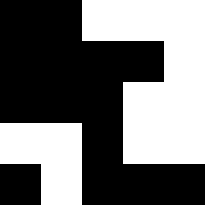[["black", "black", "white", "white", "white"], ["black", "black", "black", "black", "white"], ["black", "black", "black", "white", "white"], ["white", "white", "black", "white", "white"], ["black", "white", "black", "black", "black"]]